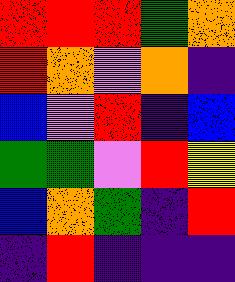[["red", "red", "red", "green", "orange"], ["red", "orange", "violet", "orange", "indigo"], ["blue", "violet", "red", "indigo", "blue"], ["green", "green", "violet", "red", "yellow"], ["blue", "orange", "green", "indigo", "red"], ["indigo", "red", "indigo", "indigo", "indigo"]]